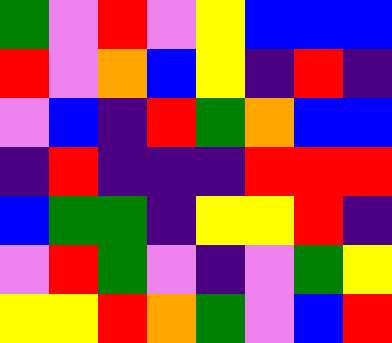[["green", "violet", "red", "violet", "yellow", "blue", "blue", "blue"], ["red", "violet", "orange", "blue", "yellow", "indigo", "red", "indigo"], ["violet", "blue", "indigo", "red", "green", "orange", "blue", "blue"], ["indigo", "red", "indigo", "indigo", "indigo", "red", "red", "red"], ["blue", "green", "green", "indigo", "yellow", "yellow", "red", "indigo"], ["violet", "red", "green", "violet", "indigo", "violet", "green", "yellow"], ["yellow", "yellow", "red", "orange", "green", "violet", "blue", "red"]]